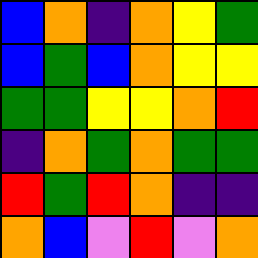[["blue", "orange", "indigo", "orange", "yellow", "green"], ["blue", "green", "blue", "orange", "yellow", "yellow"], ["green", "green", "yellow", "yellow", "orange", "red"], ["indigo", "orange", "green", "orange", "green", "green"], ["red", "green", "red", "orange", "indigo", "indigo"], ["orange", "blue", "violet", "red", "violet", "orange"]]